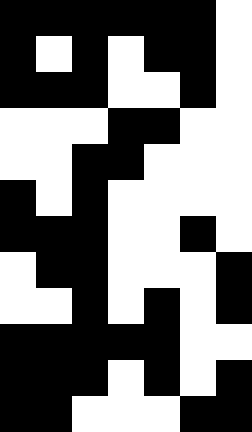[["black", "black", "black", "black", "black", "black", "white"], ["black", "white", "black", "white", "black", "black", "white"], ["black", "black", "black", "white", "white", "black", "white"], ["white", "white", "white", "black", "black", "white", "white"], ["white", "white", "black", "black", "white", "white", "white"], ["black", "white", "black", "white", "white", "white", "white"], ["black", "black", "black", "white", "white", "black", "white"], ["white", "black", "black", "white", "white", "white", "black"], ["white", "white", "black", "white", "black", "white", "black"], ["black", "black", "black", "black", "black", "white", "white"], ["black", "black", "black", "white", "black", "white", "black"], ["black", "black", "white", "white", "white", "black", "black"]]